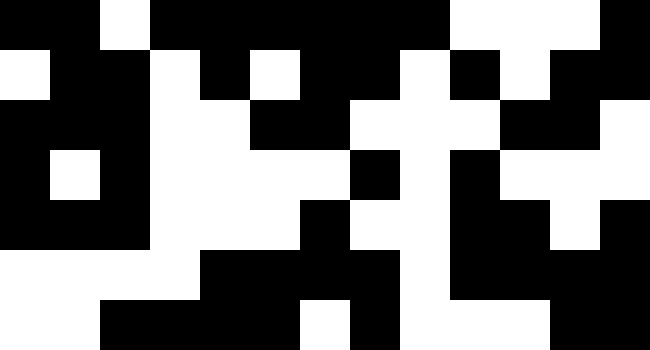[["black", "black", "white", "black", "black", "black", "black", "black", "black", "white", "white", "white", "black"], ["white", "black", "black", "white", "black", "white", "black", "black", "white", "black", "white", "black", "black"], ["black", "black", "black", "white", "white", "black", "black", "white", "white", "white", "black", "black", "white"], ["black", "white", "black", "white", "white", "white", "white", "black", "white", "black", "white", "white", "white"], ["black", "black", "black", "white", "white", "white", "black", "white", "white", "black", "black", "white", "black"], ["white", "white", "white", "white", "black", "black", "black", "black", "white", "black", "black", "black", "black"], ["white", "white", "black", "black", "black", "black", "white", "black", "white", "white", "white", "black", "black"]]